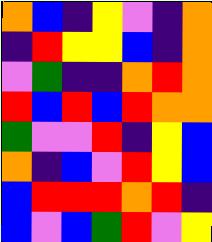[["orange", "blue", "indigo", "yellow", "violet", "indigo", "orange"], ["indigo", "red", "yellow", "yellow", "blue", "indigo", "orange"], ["violet", "green", "indigo", "indigo", "orange", "red", "orange"], ["red", "blue", "red", "blue", "red", "orange", "orange"], ["green", "violet", "violet", "red", "indigo", "yellow", "blue"], ["orange", "indigo", "blue", "violet", "red", "yellow", "blue"], ["blue", "red", "red", "red", "orange", "red", "indigo"], ["blue", "violet", "blue", "green", "red", "violet", "yellow"]]